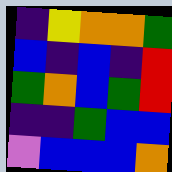[["indigo", "yellow", "orange", "orange", "green"], ["blue", "indigo", "blue", "indigo", "red"], ["green", "orange", "blue", "green", "red"], ["indigo", "indigo", "green", "blue", "blue"], ["violet", "blue", "blue", "blue", "orange"]]